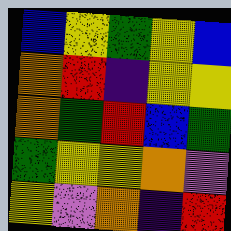[["blue", "yellow", "green", "yellow", "blue"], ["orange", "red", "indigo", "yellow", "yellow"], ["orange", "green", "red", "blue", "green"], ["green", "yellow", "yellow", "orange", "violet"], ["yellow", "violet", "orange", "indigo", "red"]]